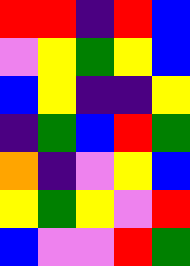[["red", "red", "indigo", "red", "blue"], ["violet", "yellow", "green", "yellow", "blue"], ["blue", "yellow", "indigo", "indigo", "yellow"], ["indigo", "green", "blue", "red", "green"], ["orange", "indigo", "violet", "yellow", "blue"], ["yellow", "green", "yellow", "violet", "red"], ["blue", "violet", "violet", "red", "green"]]